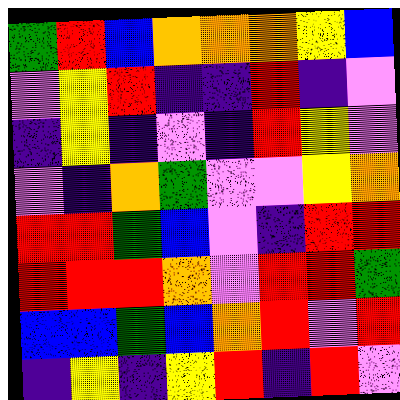[["green", "red", "blue", "orange", "orange", "orange", "yellow", "blue"], ["violet", "yellow", "red", "indigo", "indigo", "red", "indigo", "violet"], ["indigo", "yellow", "indigo", "violet", "indigo", "red", "yellow", "violet"], ["violet", "indigo", "orange", "green", "violet", "violet", "yellow", "orange"], ["red", "red", "green", "blue", "violet", "indigo", "red", "red"], ["red", "red", "red", "orange", "violet", "red", "red", "green"], ["blue", "blue", "green", "blue", "orange", "red", "violet", "red"], ["indigo", "yellow", "indigo", "yellow", "red", "indigo", "red", "violet"]]